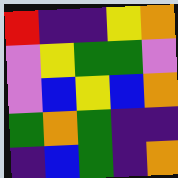[["red", "indigo", "indigo", "yellow", "orange"], ["violet", "yellow", "green", "green", "violet"], ["violet", "blue", "yellow", "blue", "orange"], ["green", "orange", "green", "indigo", "indigo"], ["indigo", "blue", "green", "indigo", "orange"]]